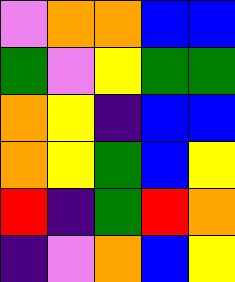[["violet", "orange", "orange", "blue", "blue"], ["green", "violet", "yellow", "green", "green"], ["orange", "yellow", "indigo", "blue", "blue"], ["orange", "yellow", "green", "blue", "yellow"], ["red", "indigo", "green", "red", "orange"], ["indigo", "violet", "orange", "blue", "yellow"]]